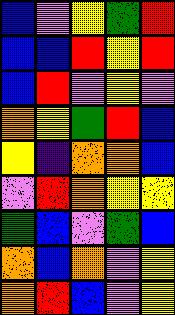[["blue", "violet", "yellow", "green", "red"], ["blue", "blue", "red", "yellow", "red"], ["blue", "red", "violet", "yellow", "violet"], ["orange", "yellow", "green", "red", "blue"], ["yellow", "indigo", "orange", "orange", "blue"], ["violet", "red", "orange", "yellow", "yellow"], ["green", "blue", "violet", "green", "blue"], ["orange", "blue", "orange", "violet", "yellow"], ["orange", "red", "blue", "violet", "yellow"]]